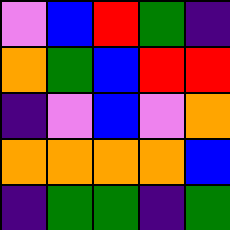[["violet", "blue", "red", "green", "indigo"], ["orange", "green", "blue", "red", "red"], ["indigo", "violet", "blue", "violet", "orange"], ["orange", "orange", "orange", "orange", "blue"], ["indigo", "green", "green", "indigo", "green"]]